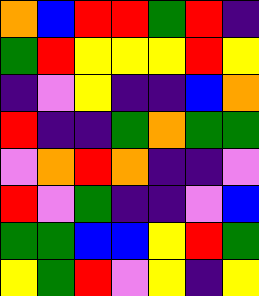[["orange", "blue", "red", "red", "green", "red", "indigo"], ["green", "red", "yellow", "yellow", "yellow", "red", "yellow"], ["indigo", "violet", "yellow", "indigo", "indigo", "blue", "orange"], ["red", "indigo", "indigo", "green", "orange", "green", "green"], ["violet", "orange", "red", "orange", "indigo", "indigo", "violet"], ["red", "violet", "green", "indigo", "indigo", "violet", "blue"], ["green", "green", "blue", "blue", "yellow", "red", "green"], ["yellow", "green", "red", "violet", "yellow", "indigo", "yellow"]]